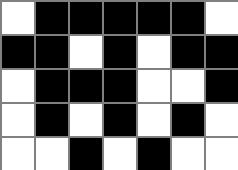[["white", "black", "black", "black", "black", "black", "white"], ["black", "black", "white", "black", "white", "black", "black"], ["white", "black", "black", "black", "white", "white", "black"], ["white", "black", "white", "black", "white", "black", "white"], ["white", "white", "black", "white", "black", "white", "white"]]